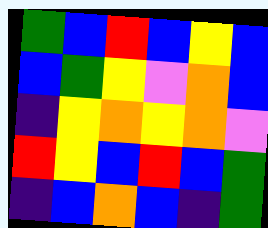[["green", "blue", "red", "blue", "yellow", "blue"], ["blue", "green", "yellow", "violet", "orange", "blue"], ["indigo", "yellow", "orange", "yellow", "orange", "violet"], ["red", "yellow", "blue", "red", "blue", "green"], ["indigo", "blue", "orange", "blue", "indigo", "green"]]